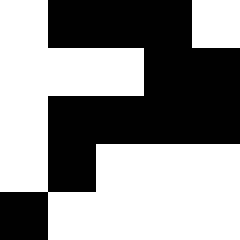[["white", "black", "black", "black", "white"], ["white", "white", "white", "black", "black"], ["white", "black", "black", "black", "black"], ["white", "black", "white", "white", "white"], ["black", "white", "white", "white", "white"]]